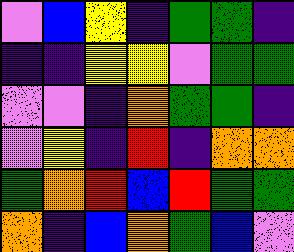[["violet", "blue", "yellow", "indigo", "green", "green", "indigo"], ["indigo", "indigo", "yellow", "yellow", "violet", "green", "green"], ["violet", "violet", "indigo", "orange", "green", "green", "indigo"], ["violet", "yellow", "indigo", "red", "indigo", "orange", "orange"], ["green", "orange", "red", "blue", "red", "green", "green"], ["orange", "indigo", "blue", "orange", "green", "blue", "violet"]]